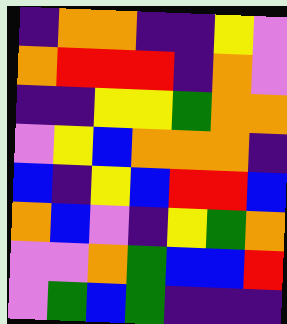[["indigo", "orange", "orange", "indigo", "indigo", "yellow", "violet"], ["orange", "red", "red", "red", "indigo", "orange", "violet"], ["indigo", "indigo", "yellow", "yellow", "green", "orange", "orange"], ["violet", "yellow", "blue", "orange", "orange", "orange", "indigo"], ["blue", "indigo", "yellow", "blue", "red", "red", "blue"], ["orange", "blue", "violet", "indigo", "yellow", "green", "orange"], ["violet", "violet", "orange", "green", "blue", "blue", "red"], ["violet", "green", "blue", "green", "indigo", "indigo", "indigo"]]